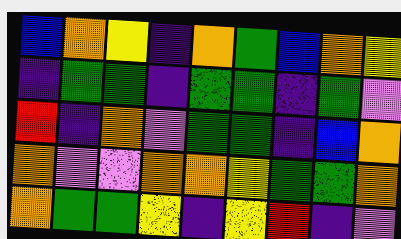[["blue", "orange", "yellow", "indigo", "orange", "green", "blue", "orange", "yellow"], ["indigo", "green", "green", "indigo", "green", "green", "indigo", "green", "violet"], ["red", "indigo", "orange", "violet", "green", "green", "indigo", "blue", "orange"], ["orange", "violet", "violet", "orange", "orange", "yellow", "green", "green", "orange"], ["orange", "green", "green", "yellow", "indigo", "yellow", "red", "indigo", "violet"]]